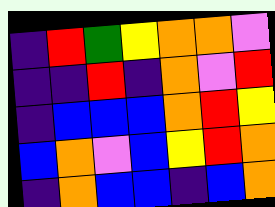[["indigo", "red", "green", "yellow", "orange", "orange", "violet"], ["indigo", "indigo", "red", "indigo", "orange", "violet", "red"], ["indigo", "blue", "blue", "blue", "orange", "red", "yellow"], ["blue", "orange", "violet", "blue", "yellow", "red", "orange"], ["indigo", "orange", "blue", "blue", "indigo", "blue", "orange"]]